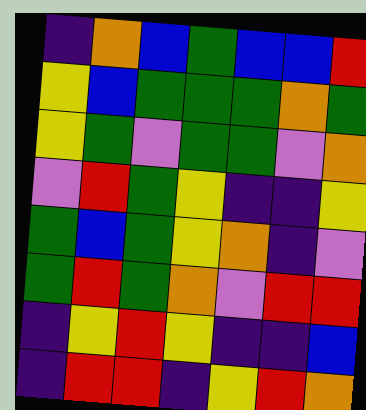[["indigo", "orange", "blue", "green", "blue", "blue", "red"], ["yellow", "blue", "green", "green", "green", "orange", "green"], ["yellow", "green", "violet", "green", "green", "violet", "orange"], ["violet", "red", "green", "yellow", "indigo", "indigo", "yellow"], ["green", "blue", "green", "yellow", "orange", "indigo", "violet"], ["green", "red", "green", "orange", "violet", "red", "red"], ["indigo", "yellow", "red", "yellow", "indigo", "indigo", "blue"], ["indigo", "red", "red", "indigo", "yellow", "red", "orange"]]